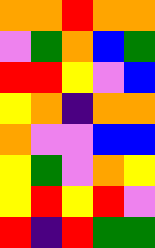[["orange", "orange", "red", "orange", "orange"], ["violet", "green", "orange", "blue", "green"], ["red", "red", "yellow", "violet", "blue"], ["yellow", "orange", "indigo", "orange", "orange"], ["orange", "violet", "violet", "blue", "blue"], ["yellow", "green", "violet", "orange", "yellow"], ["yellow", "red", "yellow", "red", "violet"], ["red", "indigo", "red", "green", "green"]]